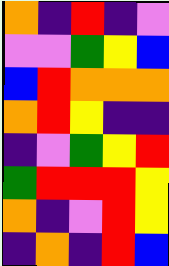[["orange", "indigo", "red", "indigo", "violet"], ["violet", "violet", "green", "yellow", "blue"], ["blue", "red", "orange", "orange", "orange"], ["orange", "red", "yellow", "indigo", "indigo"], ["indigo", "violet", "green", "yellow", "red"], ["green", "red", "red", "red", "yellow"], ["orange", "indigo", "violet", "red", "yellow"], ["indigo", "orange", "indigo", "red", "blue"]]